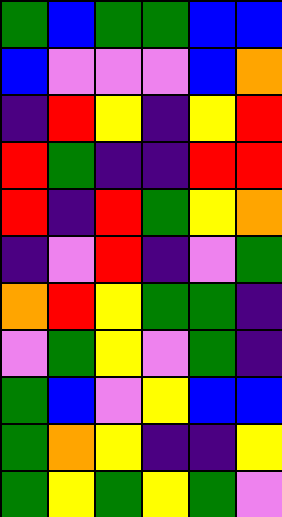[["green", "blue", "green", "green", "blue", "blue"], ["blue", "violet", "violet", "violet", "blue", "orange"], ["indigo", "red", "yellow", "indigo", "yellow", "red"], ["red", "green", "indigo", "indigo", "red", "red"], ["red", "indigo", "red", "green", "yellow", "orange"], ["indigo", "violet", "red", "indigo", "violet", "green"], ["orange", "red", "yellow", "green", "green", "indigo"], ["violet", "green", "yellow", "violet", "green", "indigo"], ["green", "blue", "violet", "yellow", "blue", "blue"], ["green", "orange", "yellow", "indigo", "indigo", "yellow"], ["green", "yellow", "green", "yellow", "green", "violet"]]